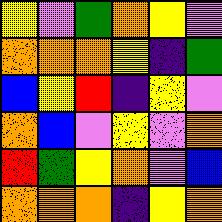[["yellow", "violet", "green", "orange", "yellow", "violet"], ["orange", "orange", "orange", "yellow", "indigo", "green"], ["blue", "yellow", "red", "indigo", "yellow", "violet"], ["orange", "blue", "violet", "yellow", "violet", "orange"], ["red", "green", "yellow", "orange", "violet", "blue"], ["orange", "orange", "orange", "indigo", "yellow", "orange"]]